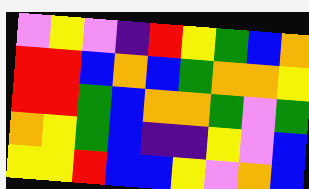[["violet", "yellow", "violet", "indigo", "red", "yellow", "green", "blue", "orange"], ["red", "red", "blue", "orange", "blue", "green", "orange", "orange", "yellow"], ["red", "red", "green", "blue", "orange", "orange", "green", "violet", "green"], ["orange", "yellow", "green", "blue", "indigo", "indigo", "yellow", "violet", "blue"], ["yellow", "yellow", "red", "blue", "blue", "yellow", "violet", "orange", "blue"]]